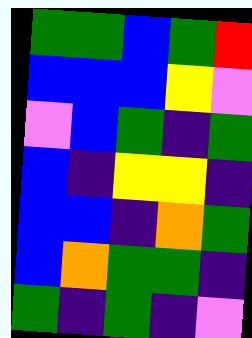[["green", "green", "blue", "green", "red"], ["blue", "blue", "blue", "yellow", "violet"], ["violet", "blue", "green", "indigo", "green"], ["blue", "indigo", "yellow", "yellow", "indigo"], ["blue", "blue", "indigo", "orange", "green"], ["blue", "orange", "green", "green", "indigo"], ["green", "indigo", "green", "indigo", "violet"]]